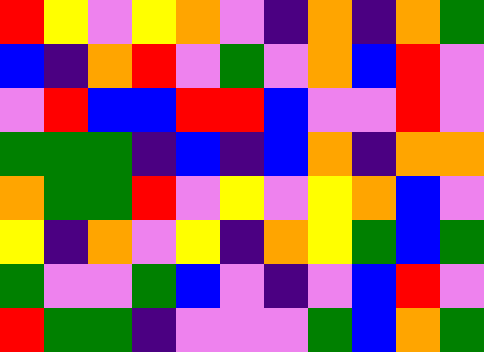[["red", "yellow", "violet", "yellow", "orange", "violet", "indigo", "orange", "indigo", "orange", "green"], ["blue", "indigo", "orange", "red", "violet", "green", "violet", "orange", "blue", "red", "violet"], ["violet", "red", "blue", "blue", "red", "red", "blue", "violet", "violet", "red", "violet"], ["green", "green", "green", "indigo", "blue", "indigo", "blue", "orange", "indigo", "orange", "orange"], ["orange", "green", "green", "red", "violet", "yellow", "violet", "yellow", "orange", "blue", "violet"], ["yellow", "indigo", "orange", "violet", "yellow", "indigo", "orange", "yellow", "green", "blue", "green"], ["green", "violet", "violet", "green", "blue", "violet", "indigo", "violet", "blue", "red", "violet"], ["red", "green", "green", "indigo", "violet", "violet", "violet", "green", "blue", "orange", "green"]]